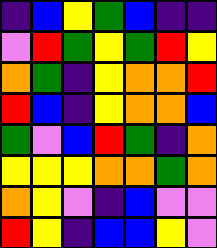[["indigo", "blue", "yellow", "green", "blue", "indigo", "indigo"], ["violet", "red", "green", "yellow", "green", "red", "yellow"], ["orange", "green", "indigo", "yellow", "orange", "orange", "red"], ["red", "blue", "indigo", "yellow", "orange", "orange", "blue"], ["green", "violet", "blue", "red", "green", "indigo", "orange"], ["yellow", "yellow", "yellow", "orange", "orange", "green", "orange"], ["orange", "yellow", "violet", "indigo", "blue", "violet", "violet"], ["red", "yellow", "indigo", "blue", "blue", "yellow", "violet"]]